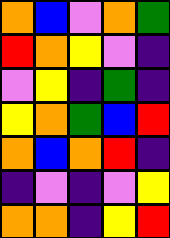[["orange", "blue", "violet", "orange", "green"], ["red", "orange", "yellow", "violet", "indigo"], ["violet", "yellow", "indigo", "green", "indigo"], ["yellow", "orange", "green", "blue", "red"], ["orange", "blue", "orange", "red", "indigo"], ["indigo", "violet", "indigo", "violet", "yellow"], ["orange", "orange", "indigo", "yellow", "red"]]